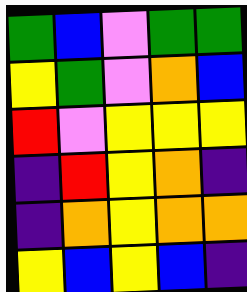[["green", "blue", "violet", "green", "green"], ["yellow", "green", "violet", "orange", "blue"], ["red", "violet", "yellow", "yellow", "yellow"], ["indigo", "red", "yellow", "orange", "indigo"], ["indigo", "orange", "yellow", "orange", "orange"], ["yellow", "blue", "yellow", "blue", "indigo"]]